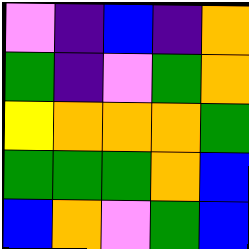[["violet", "indigo", "blue", "indigo", "orange"], ["green", "indigo", "violet", "green", "orange"], ["yellow", "orange", "orange", "orange", "green"], ["green", "green", "green", "orange", "blue"], ["blue", "orange", "violet", "green", "blue"]]